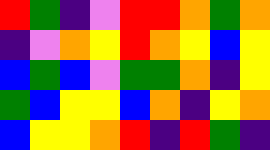[["red", "green", "indigo", "violet", "red", "red", "orange", "green", "orange"], ["indigo", "violet", "orange", "yellow", "red", "orange", "yellow", "blue", "yellow"], ["blue", "green", "blue", "violet", "green", "green", "orange", "indigo", "yellow"], ["green", "blue", "yellow", "yellow", "blue", "orange", "indigo", "yellow", "orange"], ["blue", "yellow", "yellow", "orange", "red", "indigo", "red", "green", "indigo"]]